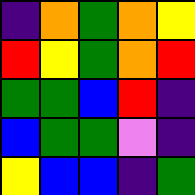[["indigo", "orange", "green", "orange", "yellow"], ["red", "yellow", "green", "orange", "red"], ["green", "green", "blue", "red", "indigo"], ["blue", "green", "green", "violet", "indigo"], ["yellow", "blue", "blue", "indigo", "green"]]